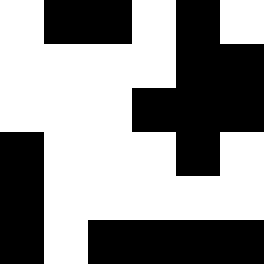[["white", "black", "black", "white", "black", "white"], ["white", "white", "white", "white", "black", "black"], ["white", "white", "white", "black", "black", "black"], ["black", "white", "white", "white", "black", "white"], ["black", "white", "white", "white", "white", "white"], ["black", "white", "black", "black", "black", "black"]]